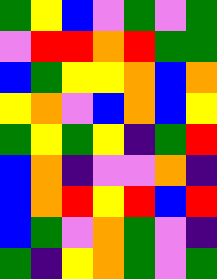[["green", "yellow", "blue", "violet", "green", "violet", "green"], ["violet", "red", "red", "orange", "red", "green", "green"], ["blue", "green", "yellow", "yellow", "orange", "blue", "orange"], ["yellow", "orange", "violet", "blue", "orange", "blue", "yellow"], ["green", "yellow", "green", "yellow", "indigo", "green", "red"], ["blue", "orange", "indigo", "violet", "violet", "orange", "indigo"], ["blue", "orange", "red", "yellow", "red", "blue", "red"], ["blue", "green", "violet", "orange", "green", "violet", "indigo"], ["green", "indigo", "yellow", "orange", "green", "violet", "green"]]